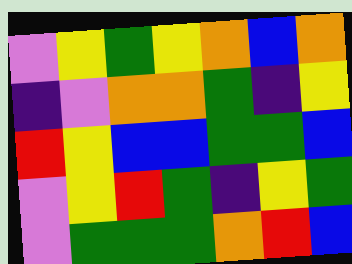[["violet", "yellow", "green", "yellow", "orange", "blue", "orange"], ["indigo", "violet", "orange", "orange", "green", "indigo", "yellow"], ["red", "yellow", "blue", "blue", "green", "green", "blue"], ["violet", "yellow", "red", "green", "indigo", "yellow", "green"], ["violet", "green", "green", "green", "orange", "red", "blue"]]